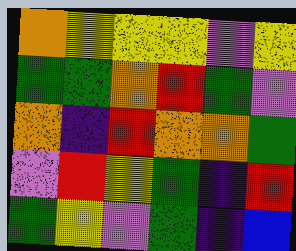[["orange", "yellow", "yellow", "yellow", "violet", "yellow"], ["green", "green", "orange", "red", "green", "violet"], ["orange", "indigo", "red", "orange", "orange", "green"], ["violet", "red", "yellow", "green", "indigo", "red"], ["green", "yellow", "violet", "green", "indigo", "blue"]]